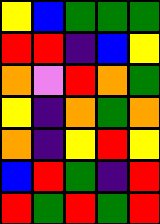[["yellow", "blue", "green", "green", "green"], ["red", "red", "indigo", "blue", "yellow"], ["orange", "violet", "red", "orange", "green"], ["yellow", "indigo", "orange", "green", "orange"], ["orange", "indigo", "yellow", "red", "yellow"], ["blue", "red", "green", "indigo", "red"], ["red", "green", "red", "green", "red"]]